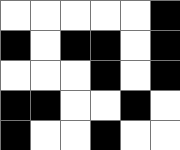[["white", "white", "white", "white", "white", "black"], ["black", "white", "black", "black", "white", "black"], ["white", "white", "white", "black", "white", "black"], ["black", "black", "white", "white", "black", "white"], ["black", "white", "white", "black", "white", "white"]]